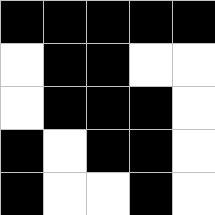[["black", "black", "black", "black", "black"], ["white", "black", "black", "white", "white"], ["white", "black", "black", "black", "white"], ["black", "white", "black", "black", "white"], ["black", "white", "white", "black", "white"]]